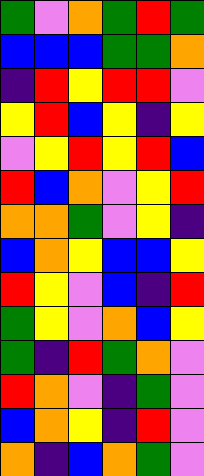[["green", "violet", "orange", "green", "red", "green"], ["blue", "blue", "blue", "green", "green", "orange"], ["indigo", "red", "yellow", "red", "red", "violet"], ["yellow", "red", "blue", "yellow", "indigo", "yellow"], ["violet", "yellow", "red", "yellow", "red", "blue"], ["red", "blue", "orange", "violet", "yellow", "red"], ["orange", "orange", "green", "violet", "yellow", "indigo"], ["blue", "orange", "yellow", "blue", "blue", "yellow"], ["red", "yellow", "violet", "blue", "indigo", "red"], ["green", "yellow", "violet", "orange", "blue", "yellow"], ["green", "indigo", "red", "green", "orange", "violet"], ["red", "orange", "violet", "indigo", "green", "violet"], ["blue", "orange", "yellow", "indigo", "red", "violet"], ["orange", "indigo", "blue", "orange", "green", "violet"]]